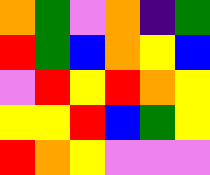[["orange", "green", "violet", "orange", "indigo", "green"], ["red", "green", "blue", "orange", "yellow", "blue"], ["violet", "red", "yellow", "red", "orange", "yellow"], ["yellow", "yellow", "red", "blue", "green", "yellow"], ["red", "orange", "yellow", "violet", "violet", "violet"]]